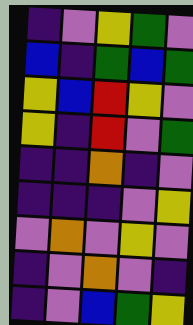[["indigo", "violet", "yellow", "green", "violet"], ["blue", "indigo", "green", "blue", "green"], ["yellow", "blue", "red", "yellow", "violet"], ["yellow", "indigo", "red", "violet", "green"], ["indigo", "indigo", "orange", "indigo", "violet"], ["indigo", "indigo", "indigo", "violet", "yellow"], ["violet", "orange", "violet", "yellow", "violet"], ["indigo", "violet", "orange", "violet", "indigo"], ["indigo", "violet", "blue", "green", "yellow"]]